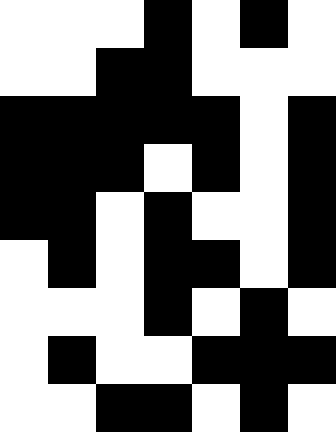[["white", "white", "white", "black", "white", "black", "white"], ["white", "white", "black", "black", "white", "white", "white"], ["black", "black", "black", "black", "black", "white", "black"], ["black", "black", "black", "white", "black", "white", "black"], ["black", "black", "white", "black", "white", "white", "black"], ["white", "black", "white", "black", "black", "white", "black"], ["white", "white", "white", "black", "white", "black", "white"], ["white", "black", "white", "white", "black", "black", "black"], ["white", "white", "black", "black", "white", "black", "white"]]